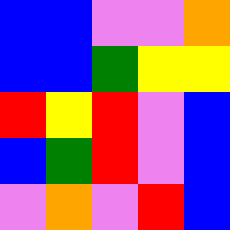[["blue", "blue", "violet", "violet", "orange"], ["blue", "blue", "green", "yellow", "yellow"], ["red", "yellow", "red", "violet", "blue"], ["blue", "green", "red", "violet", "blue"], ["violet", "orange", "violet", "red", "blue"]]